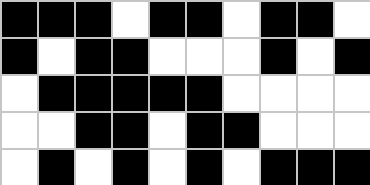[["black", "black", "black", "white", "black", "black", "white", "black", "black", "white"], ["black", "white", "black", "black", "white", "white", "white", "black", "white", "black"], ["white", "black", "black", "black", "black", "black", "white", "white", "white", "white"], ["white", "white", "black", "black", "white", "black", "black", "white", "white", "white"], ["white", "black", "white", "black", "white", "black", "white", "black", "black", "black"]]